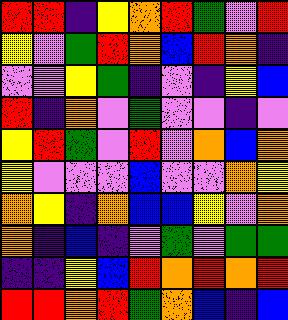[["red", "red", "indigo", "yellow", "orange", "red", "green", "violet", "red"], ["yellow", "violet", "green", "red", "orange", "blue", "red", "orange", "indigo"], ["violet", "violet", "yellow", "green", "indigo", "violet", "indigo", "yellow", "blue"], ["red", "indigo", "orange", "violet", "green", "violet", "violet", "indigo", "violet"], ["yellow", "red", "green", "violet", "red", "violet", "orange", "blue", "orange"], ["yellow", "violet", "violet", "violet", "blue", "violet", "violet", "orange", "yellow"], ["orange", "yellow", "indigo", "orange", "blue", "blue", "yellow", "violet", "orange"], ["orange", "indigo", "blue", "indigo", "violet", "green", "violet", "green", "green"], ["indigo", "indigo", "yellow", "blue", "red", "orange", "red", "orange", "red"], ["red", "red", "orange", "red", "green", "orange", "blue", "indigo", "blue"]]